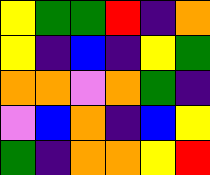[["yellow", "green", "green", "red", "indigo", "orange"], ["yellow", "indigo", "blue", "indigo", "yellow", "green"], ["orange", "orange", "violet", "orange", "green", "indigo"], ["violet", "blue", "orange", "indigo", "blue", "yellow"], ["green", "indigo", "orange", "orange", "yellow", "red"]]